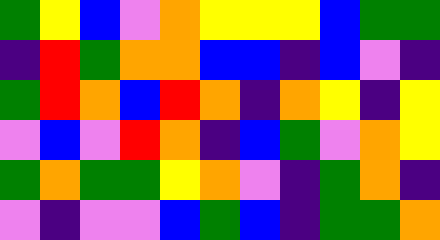[["green", "yellow", "blue", "violet", "orange", "yellow", "yellow", "yellow", "blue", "green", "green"], ["indigo", "red", "green", "orange", "orange", "blue", "blue", "indigo", "blue", "violet", "indigo"], ["green", "red", "orange", "blue", "red", "orange", "indigo", "orange", "yellow", "indigo", "yellow"], ["violet", "blue", "violet", "red", "orange", "indigo", "blue", "green", "violet", "orange", "yellow"], ["green", "orange", "green", "green", "yellow", "orange", "violet", "indigo", "green", "orange", "indigo"], ["violet", "indigo", "violet", "violet", "blue", "green", "blue", "indigo", "green", "green", "orange"]]